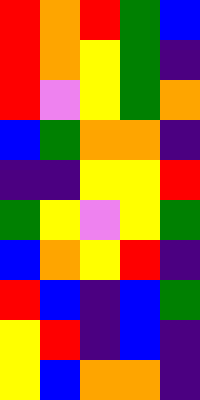[["red", "orange", "red", "green", "blue"], ["red", "orange", "yellow", "green", "indigo"], ["red", "violet", "yellow", "green", "orange"], ["blue", "green", "orange", "orange", "indigo"], ["indigo", "indigo", "yellow", "yellow", "red"], ["green", "yellow", "violet", "yellow", "green"], ["blue", "orange", "yellow", "red", "indigo"], ["red", "blue", "indigo", "blue", "green"], ["yellow", "red", "indigo", "blue", "indigo"], ["yellow", "blue", "orange", "orange", "indigo"]]